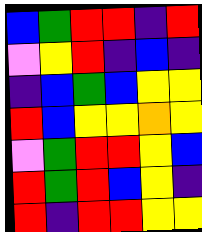[["blue", "green", "red", "red", "indigo", "red"], ["violet", "yellow", "red", "indigo", "blue", "indigo"], ["indigo", "blue", "green", "blue", "yellow", "yellow"], ["red", "blue", "yellow", "yellow", "orange", "yellow"], ["violet", "green", "red", "red", "yellow", "blue"], ["red", "green", "red", "blue", "yellow", "indigo"], ["red", "indigo", "red", "red", "yellow", "yellow"]]